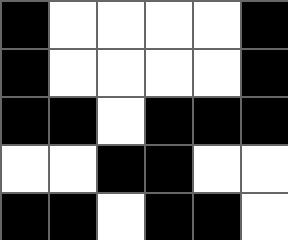[["black", "white", "white", "white", "white", "black"], ["black", "white", "white", "white", "white", "black"], ["black", "black", "white", "black", "black", "black"], ["white", "white", "black", "black", "white", "white"], ["black", "black", "white", "black", "black", "white"]]